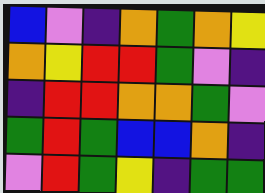[["blue", "violet", "indigo", "orange", "green", "orange", "yellow"], ["orange", "yellow", "red", "red", "green", "violet", "indigo"], ["indigo", "red", "red", "orange", "orange", "green", "violet"], ["green", "red", "green", "blue", "blue", "orange", "indigo"], ["violet", "red", "green", "yellow", "indigo", "green", "green"]]